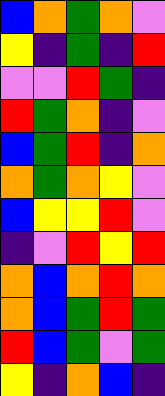[["blue", "orange", "green", "orange", "violet"], ["yellow", "indigo", "green", "indigo", "red"], ["violet", "violet", "red", "green", "indigo"], ["red", "green", "orange", "indigo", "violet"], ["blue", "green", "red", "indigo", "orange"], ["orange", "green", "orange", "yellow", "violet"], ["blue", "yellow", "yellow", "red", "violet"], ["indigo", "violet", "red", "yellow", "red"], ["orange", "blue", "orange", "red", "orange"], ["orange", "blue", "green", "red", "green"], ["red", "blue", "green", "violet", "green"], ["yellow", "indigo", "orange", "blue", "indigo"]]